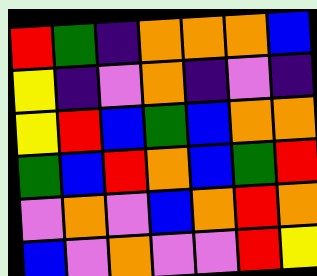[["red", "green", "indigo", "orange", "orange", "orange", "blue"], ["yellow", "indigo", "violet", "orange", "indigo", "violet", "indigo"], ["yellow", "red", "blue", "green", "blue", "orange", "orange"], ["green", "blue", "red", "orange", "blue", "green", "red"], ["violet", "orange", "violet", "blue", "orange", "red", "orange"], ["blue", "violet", "orange", "violet", "violet", "red", "yellow"]]